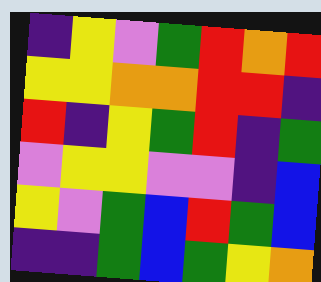[["indigo", "yellow", "violet", "green", "red", "orange", "red"], ["yellow", "yellow", "orange", "orange", "red", "red", "indigo"], ["red", "indigo", "yellow", "green", "red", "indigo", "green"], ["violet", "yellow", "yellow", "violet", "violet", "indigo", "blue"], ["yellow", "violet", "green", "blue", "red", "green", "blue"], ["indigo", "indigo", "green", "blue", "green", "yellow", "orange"]]